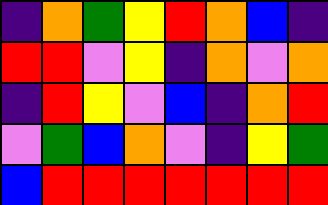[["indigo", "orange", "green", "yellow", "red", "orange", "blue", "indigo"], ["red", "red", "violet", "yellow", "indigo", "orange", "violet", "orange"], ["indigo", "red", "yellow", "violet", "blue", "indigo", "orange", "red"], ["violet", "green", "blue", "orange", "violet", "indigo", "yellow", "green"], ["blue", "red", "red", "red", "red", "red", "red", "red"]]